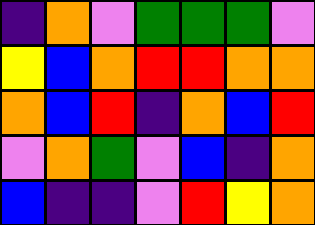[["indigo", "orange", "violet", "green", "green", "green", "violet"], ["yellow", "blue", "orange", "red", "red", "orange", "orange"], ["orange", "blue", "red", "indigo", "orange", "blue", "red"], ["violet", "orange", "green", "violet", "blue", "indigo", "orange"], ["blue", "indigo", "indigo", "violet", "red", "yellow", "orange"]]